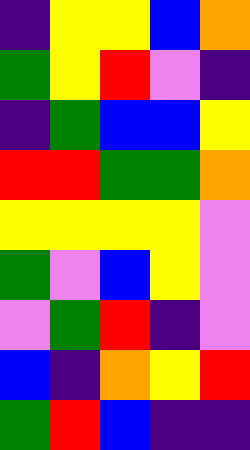[["indigo", "yellow", "yellow", "blue", "orange"], ["green", "yellow", "red", "violet", "indigo"], ["indigo", "green", "blue", "blue", "yellow"], ["red", "red", "green", "green", "orange"], ["yellow", "yellow", "yellow", "yellow", "violet"], ["green", "violet", "blue", "yellow", "violet"], ["violet", "green", "red", "indigo", "violet"], ["blue", "indigo", "orange", "yellow", "red"], ["green", "red", "blue", "indigo", "indigo"]]